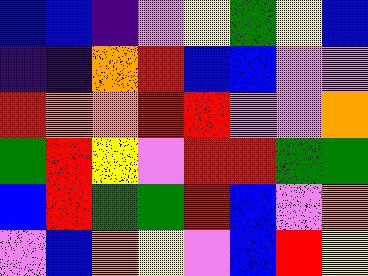[["blue", "blue", "indigo", "violet", "yellow", "green", "yellow", "blue"], ["indigo", "indigo", "orange", "red", "blue", "blue", "violet", "violet"], ["red", "orange", "orange", "red", "red", "violet", "violet", "orange"], ["green", "red", "yellow", "violet", "red", "red", "green", "green"], ["blue", "red", "green", "green", "red", "blue", "violet", "orange"], ["violet", "blue", "orange", "yellow", "violet", "blue", "red", "yellow"]]